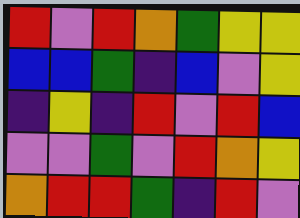[["red", "violet", "red", "orange", "green", "yellow", "yellow"], ["blue", "blue", "green", "indigo", "blue", "violet", "yellow"], ["indigo", "yellow", "indigo", "red", "violet", "red", "blue"], ["violet", "violet", "green", "violet", "red", "orange", "yellow"], ["orange", "red", "red", "green", "indigo", "red", "violet"]]